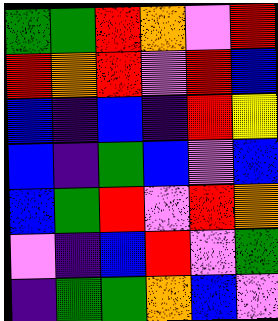[["green", "green", "red", "orange", "violet", "red"], ["red", "orange", "red", "violet", "red", "blue"], ["blue", "indigo", "blue", "indigo", "red", "yellow"], ["blue", "indigo", "green", "blue", "violet", "blue"], ["blue", "green", "red", "violet", "red", "orange"], ["violet", "indigo", "blue", "red", "violet", "green"], ["indigo", "green", "green", "orange", "blue", "violet"]]